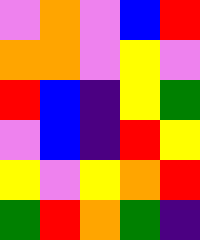[["violet", "orange", "violet", "blue", "red"], ["orange", "orange", "violet", "yellow", "violet"], ["red", "blue", "indigo", "yellow", "green"], ["violet", "blue", "indigo", "red", "yellow"], ["yellow", "violet", "yellow", "orange", "red"], ["green", "red", "orange", "green", "indigo"]]